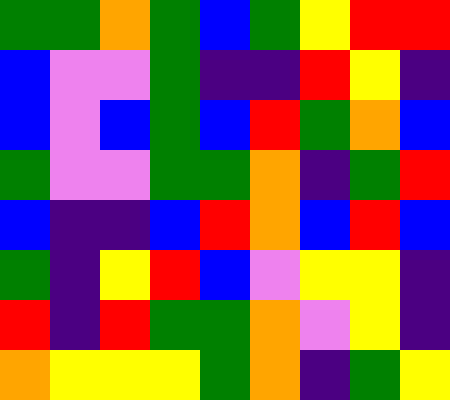[["green", "green", "orange", "green", "blue", "green", "yellow", "red", "red"], ["blue", "violet", "violet", "green", "indigo", "indigo", "red", "yellow", "indigo"], ["blue", "violet", "blue", "green", "blue", "red", "green", "orange", "blue"], ["green", "violet", "violet", "green", "green", "orange", "indigo", "green", "red"], ["blue", "indigo", "indigo", "blue", "red", "orange", "blue", "red", "blue"], ["green", "indigo", "yellow", "red", "blue", "violet", "yellow", "yellow", "indigo"], ["red", "indigo", "red", "green", "green", "orange", "violet", "yellow", "indigo"], ["orange", "yellow", "yellow", "yellow", "green", "orange", "indigo", "green", "yellow"]]